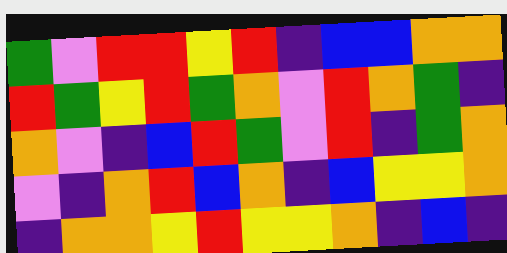[["green", "violet", "red", "red", "yellow", "red", "indigo", "blue", "blue", "orange", "orange"], ["red", "green", "yellow", "red", "green", "orange", "violet", "red", "orange", "green", "indigo"], ["orange", "violet", "indigo", "blue", "red", "green", "violet", "red", "indigo", "green", "orange"], ["violet", "indigo", "orange", "red", "blue", "orange", "indigo", "blue", "yellow", "yellow", "orange"], ["indigo", "orange", "orange", "yellow", "red", "yellow", "yellow", "orange", "indigo", "blue", "indigo"]]